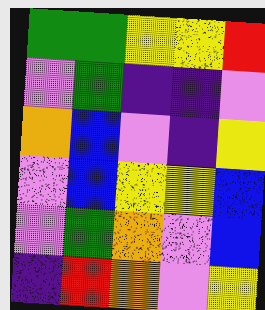[["green", "green", "yellow", "yellow", "red"], ["violet", "green", "indigo", "indigo", "violet"], ["orange", "blue", "violet", "indigo", "yellow"], ["violet", "blue", "yellow", "yellow", "blue"], ["violet", "green", "orange", "violet", "blue"], ["indigo", "red", "orange", "violet", "yellow"]]